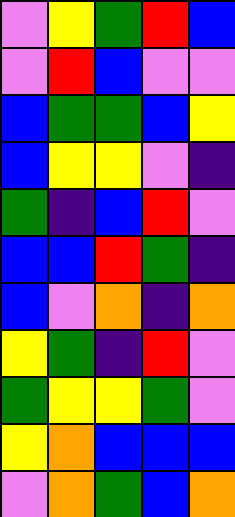[["violet", "yellow", "green", "red", "blue"], ["violet", "red", "blue", "violet", "violet"], ["blue", "green", "green", "blue", "yellow"], ["blue", "yellow", "yellow", "violet", "indigo"], ["green", "indigo", "blue", "red", "violet"], ["blue", "blue", "red", "green", "indigo"], ["blue", "violet", "orange", "indigo", "orange"], ["yellow", "green", "indigo", "red", "violet"], ["green", "yellow", "yellow", "green", "violet"], ["yellow", "orange", "blue", "blue", "blue"], ["violet", "orange", "green", "blue", "orange"]]